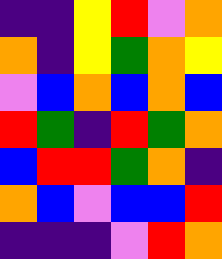[["indigo", "indigo", "yellow", "red", "violet", "orange"], ["orange", "indigo", "yellow", "green", "orange", "yellow"], ["violet", "blue", "orange", "blue", "orange", "blue"], ["red", "green", "indigo", "red", "green", "orange"], ["blue", "red", "red", "green", "orange", "indigo"], ["orange", "blue", "violet", "blue", "blue", "red"], ["indigo", "indigo", "indigo", "violet", "red", "orange"]]